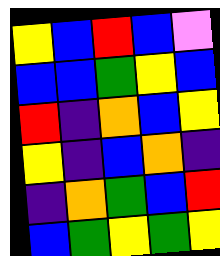[["yellow", "blue", "red", "blue", "violet"], ["blue", "blue", "green", "yellow", "blue"], ["red", "indigo", "orange", "blue", "yellow"], ["yellow", "indigo", "blue", "orange", "indigo"], ["indigo", "orange", "green", "blue", "red"], ["blue", "green", "yellow", "green", "yellow"]]